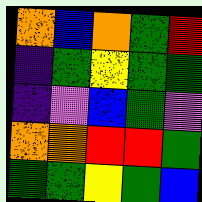[["orange", "blue", "orange", "green", "red"], ["indigo", "green", "yellow", "green", "green"], ["indigo", "violet", "blue", "green", "violet"], ["orange", "orange", "red", "red", "green"], ["green", "green", "yellow", "green", "blue"]]